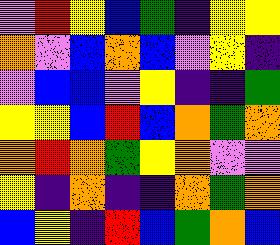[["violet", "red", "yellow", "blue", "green", "indigo", "yellow", "yellow"], ["orange", "violet", "blue", "orange", "blue", "violet", "yellow", "indigo"], ["violet", "blue", "blue", "violet", "yellow", "indigo", "indigo", "green"], ["yellow", "yellow", "blue", "red", "blue", "orange", "green", "orange"], ["orange", "red", "orange", "green", "yellow", "orange", "violet", "violet"], ["yellow", "indigo", "orange", "indigo", "indigo", "orange", "green", "orange"], ["blue", "yellow", "indigo", "red", "blue", "green", "orange", "blue"]]